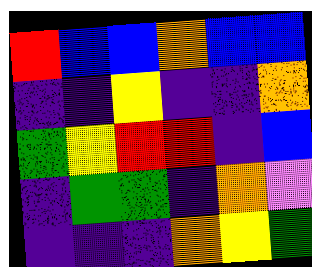[["red", "blue", "blue", "orange", "blue", "blue"], ["indigo", "indigo", "yellow", "indigo", "indigo", "orange"], ["green", "yellow", "red", "red", "indigo", "blue"], ["indigo", "green", "green", "indigo", "orange", "violet"], ["indigo", "indigo", "indigo", "orange", "yellow", "green"]]